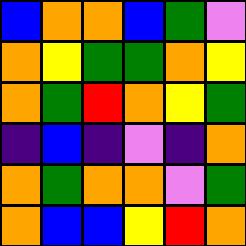[["blue", "orange", "orange", "blue", "green", "violet"], ["orange", "yellow", "green", "green", "orange", "yellow"], ["orange", "green", "red", "orange", "yellow", "green"], ["indigo", "blue", "indigo", "violet", "indigo", "orange"], ["orange", "green", "orange", "orange", "violet", "green"], ["orange", "blue", "blue", "yellow", "red", "orange"]]